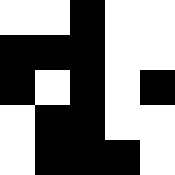[["white", "white", "black", "white", "white"], ["black", "black", "black", "white", "white"], ["black", "white", "black", "white", "black"], ["white", "black", "black", "white", "white"], ["white", "black", "black", "black", "white"]]